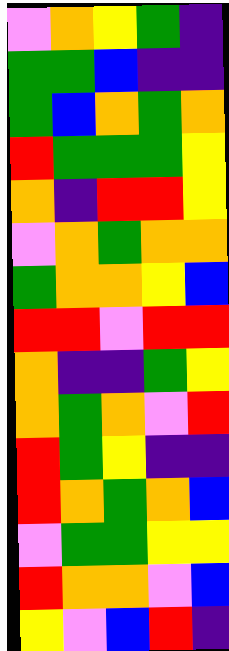[["violet", "orange", "yellow", "green", "indigo"], ["green", "green", "blue", "indigo", "indigo"], ["green", "blue", "orange", "green", "orange"], ["red", "green", "green", "green", "yellow"], ["orange", "indigo", "red", "red", "yellow"], ["violet", "orange", "green", "orange", "orange"], ["green", "orange", "orange", "yellow", "blue"], ["red", "red", "violet", "red", "red"], ["orange", "indigo", "indigo", "green", "yellow"], ["orange", "green", "orange", "violet", "red"], ["red", "green", "yellow", "indigo", "indigo"], ["red", "orange", "green", "orange", "blue"], ["violet", "green", "green", "yellow", "yellow"], ["red", "orange", "orange", "violet", "blue"], ["yellow", "violet", "blue", "red", "indigo"]]